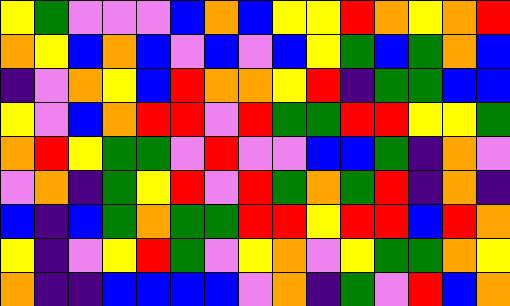[["yellow", "green", "violet", "violet", "violet", "blue", "orange", "blue", "yellow", "yellow", "red", "orange", "yellow", "orange", "red"], ["orange", "yellow", "blue", "orange", "blue", "violet", "blue", "violet", "blue", "yellow", "green", "blue", "green", "orange", "blue"], ["indigo", "violet", "orange", "yellow", "blue", "red", "orange", "orange", "yellow", "red", "indigo", "green", "green", "blue", "blue"], ["yellow", "violet", "blue", "orange", "red", "red", "violet", "red", "green", "green", "red", "red", "yellow", "yellow", "green"], ["orange", "red", "yellow", "green", "green", "violet", "red", "violet", "violet", "blue", "blue", "green", "indigo", "orange", "violet"], ["violet", "orange", "indigo", "green", "yellow", "red", "violet", "red", "green", "orange", "green", "red", "indigo", "orange", "indigo"], ["blue", "indigo", "blue", "green", "orange", "green", "green", "red", "red", "yellow", "red", "red", "blue", "red", "orange"], ["yellow", "indigo", "violet", "yellow", "red", "green", "violet", "yellow", "orange", "violet", "yellow", "green", "green", "orange", "yellow"], ["orange", "indigo", "indigo", "blue", "blue", "blue", "blue", "violet", "orange", "indigo", "green", "violet", "red", "blue", "orange"]]